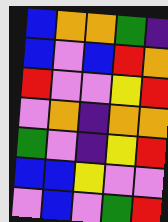[["blue", "orange", "orange", "green", "indigo"], ["blue", "violet", "blue", "red", "orange"], ["red", "violet", "violet", "yellow", "red"], ["violet", "orange", "indigo", "orange", "orange"], ["green", "violet", "indigo", "yellow", "red"], ["blue", "blue", "yellow", "violet", "violet"], ["violet", "blue", "violet", "green", "red"]]